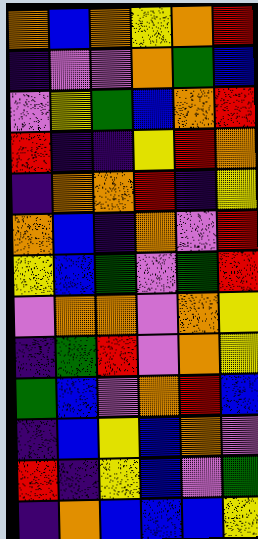[["orange", "blue", "orange", "yellow", "orange", "red"], ["indigo", "violet", "violet", "orange", "green", "blue"], ["violet", "yellow", "green", "blue", "orange", "red"], ["red", "indigo", "indigo", "yellow", "red", "orange"], ["indigo", "orange", "orange", "red", "indigo", "yellow"], ["orange", "blue", "indigo", "orange", "violet", "red"], ["yellow", "blue", "green", "violet", "green", "red"], ["violet", "orange", "orange", "violet", "orange", "yellow"], ["indigo", "green", "red", "violet", "orange", "yellow"], ["green", "blue", "violet", "orange", "red", "blue"], ["indigo", "blue", "yellow", "blue", "orange", "violet"], ["red", "indigo", "yellow", "blue", "violet", "green"], ["indigo", "orange", "blue", "blue", "blue", "yellow"]]